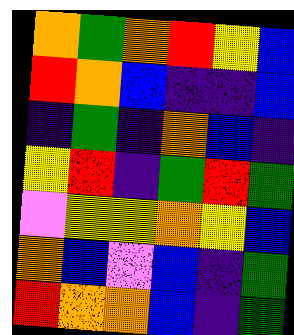[["orange", "green", "orange", "red", "yellow", "blue"], ["red", "orange", "blue", "indigo", "indigo", "blue"], ["indigo", "green", "indigo", "orange", "blue", "indigo"], ["yellow", "red", "indigo", "green", "red", "green"], ["violet", "yellow", "yellow", "orange", "yellow", "blue"], ["orange", "blue", "violet", "blue", "indigo", "green"], ["red", "orange", "orange", "blue", "indigo", "green"]]